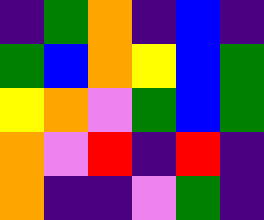[["indigo", "green", "orange", "indigo", "blue", "indigo"], ["green", "blue", "orange", "yellow", "blue", "green"], ["yellow", "orange", "violet", "green", "blue", "green"], ["orange", "violet", "red", "indigo", "red", "indigo"], ["orange", "indigo", "indigo", "violet", "green", "indigo"]]